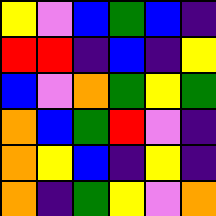[["yellow", "violet", "blue", "green", "blue", "indigo"], ["red", "red", "indigo", "blue", "indigo", "yellow"], ["blue", "violet", "orange", "green", "yellow", "green"], ["orange", "blue", "green", "red", "violet", "indigo"], ["orange", "yellow", "blue", "indigo", "yellow", "indigo"], ["orange", "indigo", "green", "yellow", "violet", "orange"]]